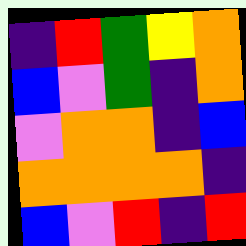[["indigo", "red", "green", "yellow", "orange"], ["blue", "violet", "green", "indigo", "orange"], ["violet", "orange", "orange", "indigo", "blue"], ["orange", "orange", "orange", "orange", "indigo"], ["blue", "violet", "red", "indigo", "red"]]